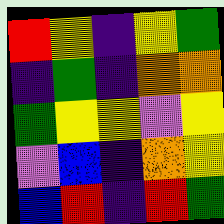[["red", "yellow", "indigo", "yellow", "green"], ["indigo", "green", "indigo", "orange", "orange"], ["green", "yellow", "yellow", "violet", "yellow"], ["violet", "blue", "indigo", "orange", "yellow"], ["blue", "red", "indigo", "red", "green"]]